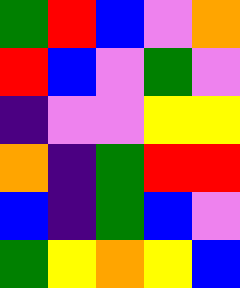[["green", "red", "blue", "violet", "orange"], ["red", "blue", "violet", "green", "violet"], ["indigo", "violet", "violet", "yellow", "yellow"], ["orange", "indigo", "green", "red", "red"], ["blue", "indigo", "green", "blue", "violet"], ["green", "yellow", "orange", "yellow", "blue"]]